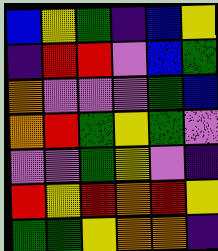[["blue", "yellow", "green", "indigo", "blue", "yellow"], ["indigo", "red", "red", "violet", "blue", "green"], ["orange", "violet", "violet", "violet", "green", "blue"], ["orange", "red", "green", "yellow", "green", "violet"], ["violet", "violet", "green", "yellow", "violet", "indigo"], ["red", "yellow", "red", "orange", "red", "yellow"], ["green", "green", "yellow", "orange", "orange", "indigo"]]